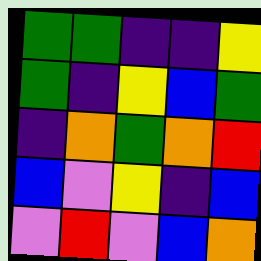[["green", "green", "indigo", "indigo", "yellow"], ["green", "indigo", "yellow", "blue", "green"], ["indigo", "orange", "green", "orange", "red"], ["blue", "violet", "yellow", "indigo", "blue"], ["violet", "red", "violet", "blue", "orange"]]